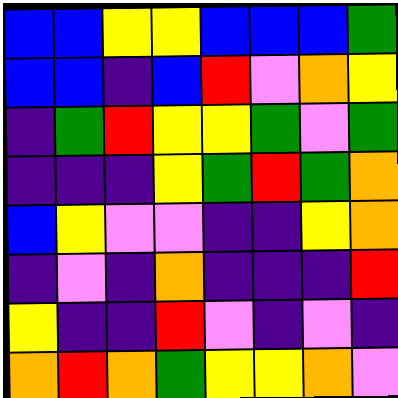[["blue", "blue", "yellow", "yellow", "blue", "blue", "blue", "green"], ["blue", "blue", "indigo", "blue", "red", "violet", "orange", "yellow"], ["indigo", "green", "red", "yellow", "yellow", "green", "violet", "green"], ["indigo", "indigo", "indigo", "yellow", "green", "red", "green", "orange"], ["blue", "yellow", "violet", "violet", "indigo", "indigo", "yellow", "orange"], ["indigo", "violet", "indigo", "orange", "indigo", "indigo", "indigo", "red"], ["yellow", "indigo", "indigo", "red", "violet", "indigo", "violet", "indigo"], ["orange", "red", "orange", "green", "yellow", "yellow", "orange", "violet"]]